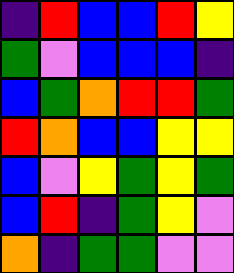[["indigo", "red", "blue", "blue", "red", "yellow"], ["green", "violet", "blue", "blue", "blue", "indigo"], ["blue", "green", "orange", "red", "red", "green"], ["red", "orange", "blue", "blue", "yellow", "yellow"], ["blue", "violet", "yellow", "green", "yellow", "green"], ["blue", "red", "indigo", "green", "yellow", "violet"], ["orange", "indigo", "green", "green", "violet", "violet"]]